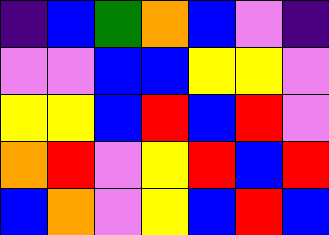[["indigo", "blue", "green", "orange", "blue", "violet", "indigo"], ["violet", "violet", "blue", "blue", "yellow", "yellow", "violet"], ["yellow", "yellow", "blue", "red", "blue", "red", "violet"], ["orange", "red", "violet", "yellow", "red", "blue", "red"], ["blue", "orange", "violet", "yellow", "blue", "red", "blue"]]